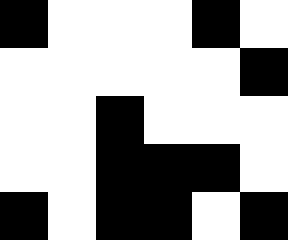[["black", "white", "white", "white", "black", "white"], ["white", "white", "white", "white", "white", "black"], ["white", "white", "black", "white", "white", "white"], ["white", "white", "black", "black", "black", "white"], ["black", "white", "black", "black", "white", "black"]]